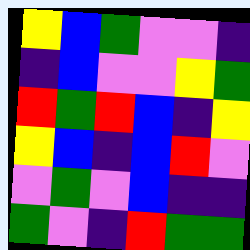[["yellow", "blue", "green", "violet", "violet", "indigo"], ["indigo", "blue", "violet", "violet", "yellow", "green"], ["red", "green", "red", "blue", "indigo", "yellow"], ["yellow", "blue", "indigo", "blue", "red", "violet"], ["violet", "green", "violet", "blue", "indigo", "indigo"], ["green", "violet", "indigo", "red", "green", "green"]]